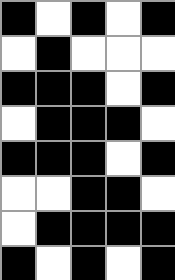[["black", "white", "black", "white", "black"], ["white", "black", "white", "white", "white"], ["black", "black", "black", "white", "black"], ["white", "black", "black", "black", "white"], ["black", "black", "black", "white", "black"], ["white", "white", "black", "black", "white"], ["white", "black", "black", "black", "black"], ["black", "white", "black", "white", "black"]]